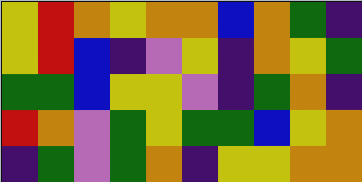[["yellow", "red", "orange", "yellow", "orange", "orange", "blue", "orange", "green", "indigo"], ["yellow", "red", "blue", "indigo", "violet", "yellow", "indigo", "orange", "yellow", "green"], ["green", "green", "blue", "yellow", "yellow", "violet", "indigo", "green", "orange", "indigo"], ["red", "orange", "violet", "green", "yellow", "green", "green", "blue", "yellow", "orange"], ["indigo", "green", "violet", "green", "orange", "indigo", "yellow", "yellow", "orange", "orange"]]